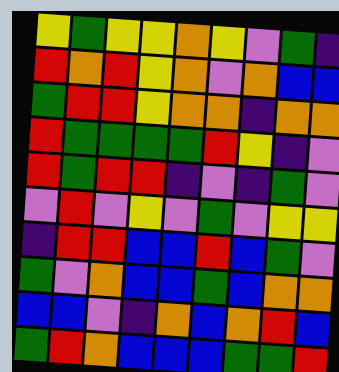[["yellow", "green", "yellow", "yellow", "orange", "yellow", "violet", "green", "indigo"], ["red", "orange", "red", "yellow", "orange", "violet", "orange", "blue", "blue"], ["green", "red", "red", "yellow", "orange", "orange", "indigo", "orange", "orange"], ["red", "green", "green", "green", "green", "red", "yellow", "indigo", "violet"], ["red", "green", "red", "red", "indigo", "violet", "indigo", "green", "violet"], ["violet", "red", "violet", "yellow", "violet", "green", "violet", "yellow", "yellow"], ["indigo", "red", "red", "blue", "blue", "red", "blue", "green", "violet"], ["green", "violet", "orange", "blue", "blue", "green", "blue", "orange", "orange"], ["blue", "blue", "violet", "indigo", "orange", "blue", "orange", "red", "blue"], ["green", "red", "orange", "blue", "blue", "blue", "green", "green", "red"]]